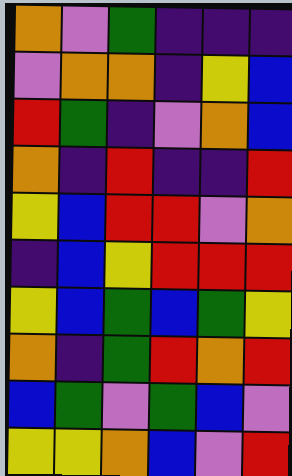[["orange", "violet", "green", "indigo", "indigo", "indigo"], ["violet", "orange", "orange", "indigo", "yellow", "blue"], ["red", "green", "indigo", "violet", "orange", "blue"], ["orange", "indigo", "red", "indigo", "indigo", "red"], ["yellow", "blue", "red", "red", "violet", "orange"], ["indigo", "blue", "yellow", "red", "red", "red"], ["yellow", "blue", "green", "blue", "green", "yellow"], ["orange", "indigo", "green", "red", "orange", "red"], ["blue", "green", "violet", "green", "blue", "violet"], ["yellow", "yellow", "orange", "blue", "violet", "red"]]